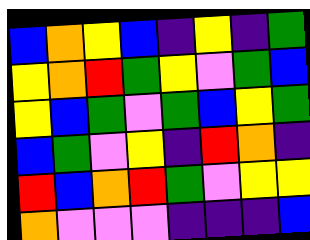[["blue", "orange", "yellow", "blue", "indigo", "yellow", "indigo", "green"], ["yellow", "orange", "red", "green", "yellow", "violet", "green", "blue"], ["yellow", "blue", "green", "violet", "green", "blue", "yellow", "green"], ["blue", "green", "violet", "yellow", "indigo", "red", "orange", "indigo"], ["red", "blue", "orange", "red", "green", "violet", "yellow", "yellow"], ["orange", "violet", "violet", "violet", "indigo", "indigo", "indigo", "blue"]]